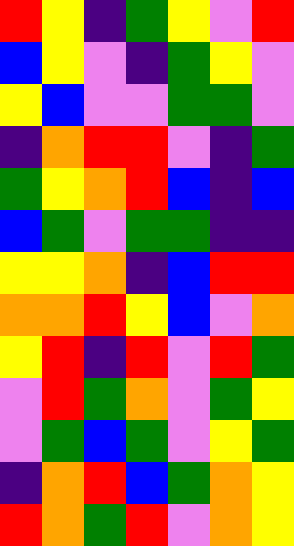[["red", "yellow", "indigo", "green", "yellow", "violet", "red"], ["blue", "yellow", "violet", "indigo", "green", "yellow", "violet"], ["yellow", "blue", "violet", "violet", "green", "green", "violet"], ["indigo", "orange", "red", "red", "violet", "indigo", "green"], ["green", "yellow", "orange", "red", "blue", "indigo", "blue"], ["blue", "green", "violet", "green", "green", "indigo", "indigo"], ["yellow", "yellow", "orange", "indigo", "blue", "red", "red"], ["orange", "orange", "red", "yellow", "blue", "violet", "orange"], ["yellow", "red", "indigo", "red", "violet", "red", "green"], ["violet", "red", "green", "orange", "violet", "green", "yellow"], ["violet", "green", "blue", "green", "violet", "yellow", "green"], ["indigo", "orange", "red", "blue", "green", "orange", "yellow"], ["red", "orange", "green", "red", "violet", "orange", "yellow"]]